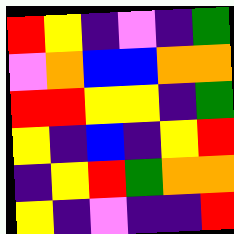[["red", "yellow", "indigo", "violet", "indigo", "green"], ["violet", "orange", "blue", "blue", "orange", "orange"], ["red", "red", "yellow", "yellow", "indigo", "green"], ["yellow", "indigo", "blue", "indigo", "yellow", "red"], ["indigo", "yellow", "red", "green", "orange", "orange"], ["yellow", "indigo", "violet", "indigo", "indigo", "red"]]